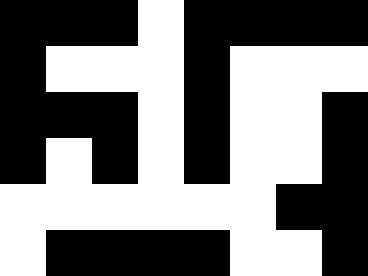[["black", "black", "black", "white", "black", "black", "black", "black"], ["black", "white", "white", "white", "black", "white", "white", "white"], ["black", "black", "black", "white", "black", "white", "white", "black"], ["black", "white", "black", "white", "black", "white", "white", "black"], ["white", "white", "white", "white", "white", "white", "black", "black"], ["white", "black", "black", "black", "black", "white", "white", "black"]]